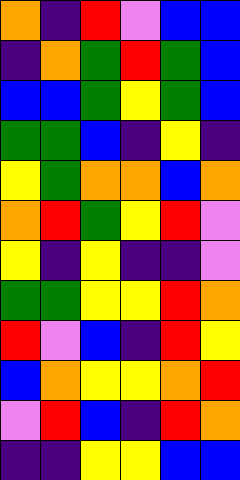[["orange", "indigo", "red", "violet", "blue", "blue"], ["indigo", "orange", "green", "red", "green", "blue"], ["blue", "blue", "green", "yellow", "green", "blue"], ["green", "green", "blue", "indigo", "yellow", "indigo"], ["yellow", "green", "orange", "orange", "blue", "orange"], ["orange", "red", "green", "yellow", "red", "violet"], ["yellow", "indigo", "yellow", "indigo", "indigo", "violet"], ["green", "green", "yellow", "yellow", "red", "orange"], ["red", "violet", "blue", "indigo", "red", "yellow"], ["blue", "orange", "yellow", "yellow", "orange", "red"], ["violet", "red", "blue", "indigo", "red", "orange"], ["indigo", "indigo", "yellow", "yellow", "blue", "blue"]]